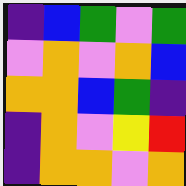[["indigo", "blue", "green", "violet", "green"], ["violet", "orange", "violet", "orange", "blue"], ["orange", "orange", "blue", "green", "indigo"], ["indigo", "orange", "violet", "yellow", "red"], ["indigo", "orange", "orange", "violet", "orange"]]